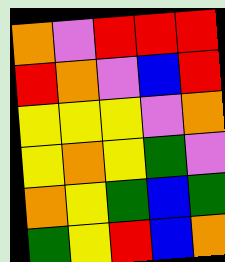[["orange", "violet", "red", "red", "red"], ["red", "orange", "violet", "blue", "red"], ["yellow", "yellow", "yellow", "violet", "orange"], ["yellow", "orange", "yellow", "green", "violet"], ["orange", "yellow", "green", "blue", "green"], ["green", "yellow", "red", "blue", "orange"]]